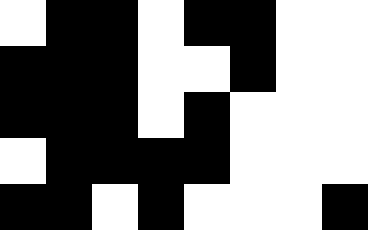[["white", "black", "black", "white", "black", "black", "white", "white"], ["black", "black", "black", "white", "white", "black", "white", "white"], ["black", "black", "black", "white", "black", "white", "white", "white"], ["white", "black", "black", "black", "black", "white", "white", "white"], ["black", "black", "white", "black", "white", "white", "white", "black"]]